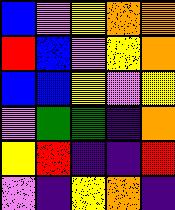[["blue", "violet", "yellow", "orange", "orange"], ["red", "blue", "violet", "yellow", "orange"], ["blue", "blue", "yellow", "violet", "yellow"], ["violet", "green", "green", "indigo", "orange"], ["yellow", "red", "indigo", "indigo", "red"], ["violet", "indigo", "yellow", "orange", "indigo"]]